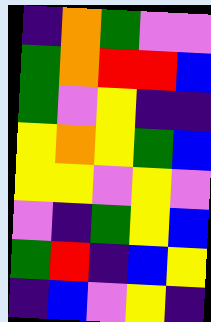[["indigo", "orange", "green", "violet", "violet"], ["green", "orange", "red", "red", "blue"], ["green", "violet", "yellow", "indigo", "indigo"], ["yellow", "orange", "yellow", "green", "blue"], ["yellow", "yellow", "violet", "yellow", "violet"], ["violet", "indigo", "green", "yellow", "blue"], ["green", "red", "indigo", "blue", "yellow"], ["indigo", "blue", "violet", "yellow", "indigo"]]